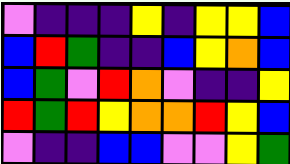[["violet", "indigo", "indigo", "indigo", "yellow", "indigo", "yellow", "yellow", "blue"], ["blue", "red", "green", "indigo", "indigo", "blue", "yellow", "orange", "blue"], ["blue", "green", "violet", "red", "orange", "violet", "indigo", "indigo", "yellow"], ["red", "green", "red", "yellow", "orange", "orange", "red", "yellow", "blue"], ["violet", "indigo", "indigo", "blue", "blue", "violet", "violet", "yellow", "green"]]